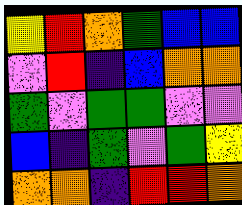[["yellow", "red", "orange", "green", "blue", "blue"], ["violet", "red", "indigo", "blue", "orange", "orange"], ["green", "violet", "green", "green", "violet", "violet"], ["blue", "indigo", "green", "violet", "green", "yellow"], ["orange", "orange", "indigo", "red", "red", "orange"]]